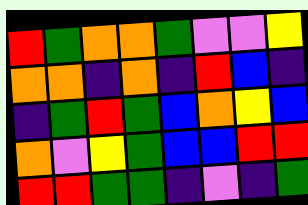[["red", "green", "orange", "orange", "green", "violet", "violet", "yellow"], ["orange", "orange", "indigo", "orange", "indigo", "red", "blue", "indigo"], ["indigo", "green", "red", "green", "blue", "orange", "yellow", "blue"], ["orange", "violet", "yellow", "green", "blue", "blue", "red", "red"], ["red", "red", "green", "green", "indigo", "violet", "indigo", "green"]]